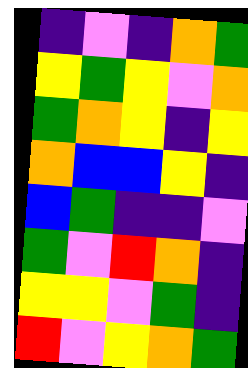[["indigo", "violet", "indigo", "orange", "green"], ["yellow", "green", "yellow", "violet", "orange"], ["green", "orange", "yellow", "indigo", "yellow"], ["orange", "blue", "blue", "yellow", "indigo"], ["blue", "green", "indigo", "indigo", "violet"], ["green", "violet", "red", "orange", "indigo"], ["yellow", "yellow", "violet", "green", "indigo"], ["red", "violet", "yellow", "orange", "green"]]